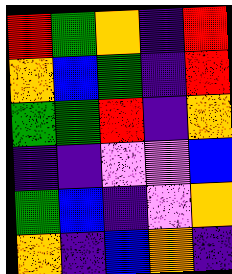[["red", "green", "orange", "indigo", "red"], ["orange", "blue", "green", "indigo", "red"], ["green", "green", "red", "indigo", "orange"], ["indigo", "indigo", "violet", "violet", "blue"], ["green", "blue", "indigo", "violet", "orange"], ["orange", "indigo", "blue", "orange", "indigo"]]